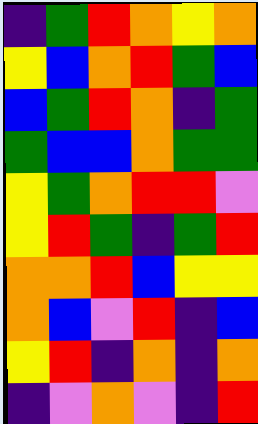[["indigo", "green", "red", "orange", "yellow", "orange"], ["yellow", "blue", "orange", "red", "green", "blue"], ["blue", "green", "red", "orange", "indigo", "green"], ["green", "blue", "blue", "orange", "green", "green"], ["yellow", "green", "orange", "red", "red", "violet"], ["yellow", "red", "green", "indigo", "green", "red"], ["orange", "orange", "red", "blue", "yellow", "yellow"], ["orange", "blue", "violet", "red", "indigo", "blue"], ["yellow", "red", "indigo", "orange", "indigo", "orange"], ["indigo", "violet", "orange", "violet", "indigo", "red"]]